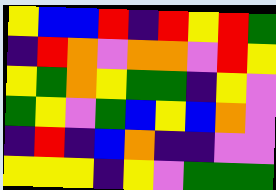[["yellow", "blue", "blue", "red", "indigo", "red", "yellow", "red", "green"], ["indigo", "red", "orange", "violet", "orange", "orange", "violet", "red", "yellow"], ["yellow", "green", "orange", "yellow", "green", "green", "indigo", "yellow", "violet"], ["green", "yellow", "violet", "green", "blue", "yellow", "blue", "orange", "violet"], ["indigo", "red", "indigo", "blue", "orange", "indigo", "indigo", "violet", "violet"], ["yellow", "yellow", "yellow", "indigo", "yellow", "violet", "green", "green", "green"]]